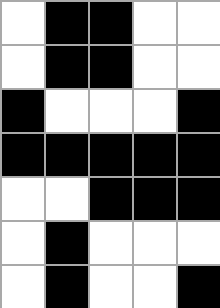[["white", "black", "black", "white", "white"], ["white", "black", "black", "white", "white"], ["black", "white", "white", "white", "black"], ["black", "black", "black", "black", "black"], ["white", "white", "black", "black", "black"], ["white", "black", "white", "white", "white"], ["white", "black", "white", "white", "black"]]